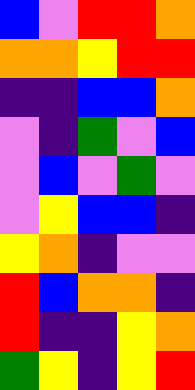[["blue", "violet", "red", "red", "orange"], ["orange", "orange", "yellow", "red", "red"], ["indigo", "indigo", "blue", "blue", "orange"], ["violet", "indigo", "green", "violet", "blue"], ["violet", "blue", "violet", "green", "violet"], ["violet", "yellow", "blue", "blue", "indigo"], ["yellow", "orange", "indigo", "violet", "violet"], ["red", "blue", "orange", "orange", "indigo"], ["red", "indigo", "indigo", "yellow", "orange"], ["green", "yellow", "indigo", "yellow", "red"]]